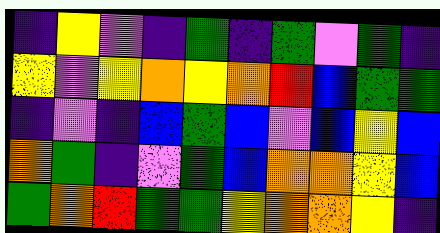[["indigo", "yellow", "violet", "indigo", "green", "indigo", "green", "violet", "green", "indigo"], ["yellow", "violet", "yellow", "orange", "yellow", "orange", "red", "blue", "green", "green"], ["indigo", "violet", "indigo", "blue", "green", "blue", "violet", "blue", "yellow", "blue"], ["orange", "green", "indigo", "violet", "green", "blue", "orange", "orange", "yellow", "blue"], ["green", "orange", "red", "green", "green", "yellow", "orange", "orange", "yellow", "indigo"]]